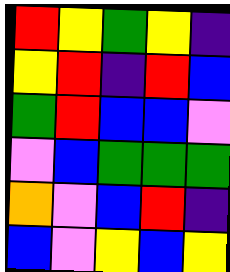[["red", "yellow", "green", "yellow", "indigo"], ["yellow", "red", "indigo", "red", "blue"], ["green", "red", "blue", "blue", "violet"], ["violet", "blue", "green", "green", "green"], ["orange", "violet", "blue", "red", "indigo"], ["blue", "violet", "yellow", "blue", "yellow"]]